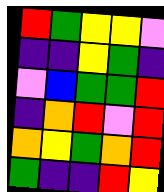[["red", "green", "yellow", "yellow", "violet"], ["indigo", "indigo", "yellow", "green", "indigo"], ["violet", "blue", "green", "green", "red"], ["indigo", "orange", "red", "violet", "red"], ["orange", "yellow", "green", "orange", "red"], ["green", "indigo", "indigo", "red", "yellow"]]